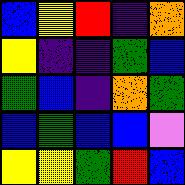[["blue", "yellow", "red", "indigo", "orange"], ["yellow", "indigo", "indigo", "green", "blue"], ["green", "blue", "indigo", "orange", "green"], ["blue", "green", "blue", "blue", "violet"], ["yellow", "yellow", "green", "red", "blue"]]